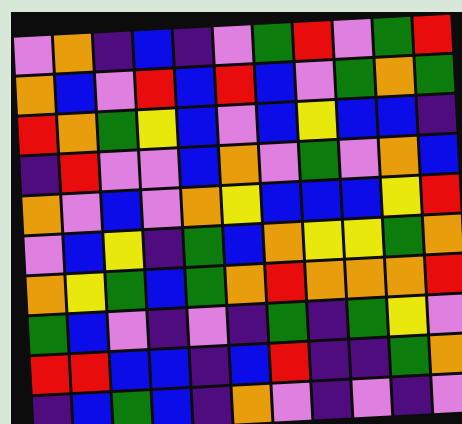[["violet", "orange", "indigo", "blue", "indigo", "violet", "green", "red", "violet", "green", "red"], ["orange", "blue", "violet", "red", "blue", "red", "blue", "violet", "green", "orange", "green"], ["red", "orange", "green", "yellow", "blue", "violet", "blue", "yellow", "blue", "blue", "indigo"], ["indigo", "red", "violet", "violet", "blue", "orange", "violet", "green", "violet", "orange", "blue"], ["orange", "violet", "blue", "violet", "orange", "yellow", "blue", "blue", "blue", "yellow", "red"], ["violet", "blue", "yellow", "indigo", "green", "blue", "orange", "yellow", "yellow", "green", "orange"], ["orange", "yellow", "green", "blue", "green", "orange", "red", "orange", "orange", "orange", "red"], ["green", "blue", "violet", "indigo", "violet", "indigo", "green", "indigo", "green", "yellow", "violet"], ["red", "red", "blue", "blue", "indigo", "blue", "red", "indigo", "indigo", "green", "orange"], ["indigo", "blue", "green", "blue", "indigo", "orange", "violet", "indigo", "violet", "indigo", "violet"]]